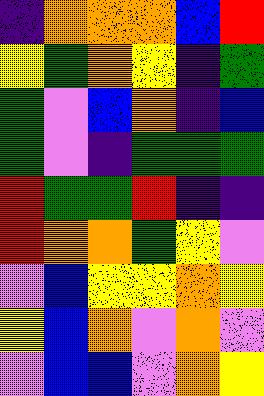[["indigo", "orange", "orange", "orange", "blue", "red"], ["yellow", "green", "orange", "yellow", "indigo", "green"], ["green", "violet", "blue", "orange", "indigo", "blue"], ["green", "violet", "indigo", "green", "green", "green"], ["red", "green", "green", "red", "indigo", "indigo"], ["red", "orange", "orange", "green", "yellow", "violet"], ["violet", "blue", "yellow", "yellow", "orange", "yellow"], ["yellow", "blue", "orange", "violet", "orange", "violet"], ["violet", "blue", "blue", "violet", "orange", "yellow"]]